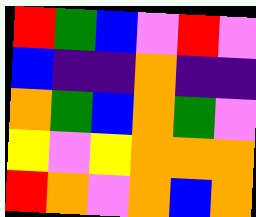[["red", "green", "blue", "violet", "red", "violet"], ["blue", "indigo", "indigo", "orange", "indigo", "indigo"], ["orange", "green", "blue", "orange", "green", "violet"], ["yellow", "violet", "yellow", "orange", "orange", "orange"], ["red", "orange", "violet", "orange", "blue", "orange"]]